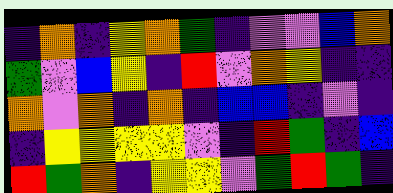[["indigo", "orange", "indigo", "yellow", "orange", "green", "indigo", "violet", "violet", "blue", "orange"], ["green", "violet", "blue", "yellow", "indigo", "red", "violet", "orange", "yellow", "indigo", "indigo"], ["orange", "violet", "orange", "indigo", "orange", "indigo", "blue", "blue", "indigo", "violet", "indigo"], ["indigo", "yellow", "yellow", "yellow", "yellow", "violet", "indigo", "red", "green", "indigo", "blue"], ["red", "green", "orange", "indigo", "yellow", "yellow", "violet", "green", "red", "green", "indigo"]]